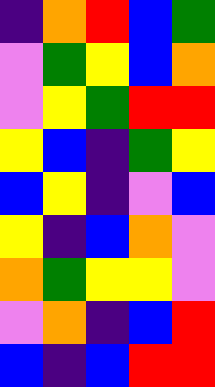[["indigo", "orange", "red", "blue", "green"], ["violet", "green", "yellow", "blue", "orange"], ["violet", "yellow", "green", "red", "red"], ["yellow", "blue", "indigo", "green", "yellow"], ["blue", "yellow", "indigo", "violet", "blue"], ["yellow", "indigo", "blue", "orange", "violet"], ["orange", "green", "yellow", "yellow", "violet"], ["violet", "orange", "indigo", "blue", "red"], ["blue", "indigo", "blue", "red", "red"]]